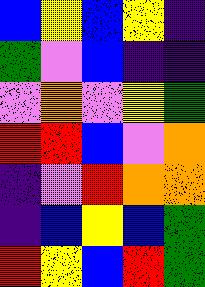[["blue", "yellow", "blue", "yellow", "indigo"], ["green", "violet", "blue", "indigo", "indigo"], ["violet", "orange", "violet", "yellow", "green"], ["red", "red", "blue", "violet", "orange"], ["indigo", "violet", "red", "orange", "orange"], ["indigo", "blue", "yellow", "blue", "green"], ["red", "yellow", "blue", "red", "green"]]